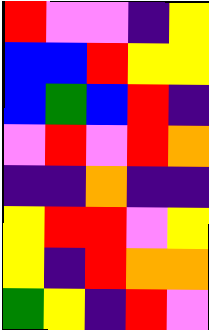[["red", "violet", "violet", "indigo", "yellow"], ["blue", "blue", "red", "yellow", "yellow"], ["blue", "green", "blue", "red", "indigo"], ["violet", "red", "violet", "red", "orange"], ["indigo", "indigo", "orange", "indigo", "indigo"], ["yellow", "red", "red", "violet", "yellow"], ["yellow", "indigo", "red", "orange", "orange"], ["green", "yellow", "indigo", "red", "violet"]]